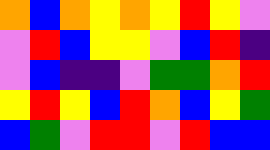[["orange", "blue", "orange", "yellow", "orange", "yellow", "red", "yellow", "violet"], ["violet", "red", "blue", "yellow", "yellow", "violet", "blue", "red", "indigo"], ["violet", "blue", "indigo", "indigo", "violet", "green", "green", "orange", "red"], ["yellow", "red", "yellow", "blue", "red", "orange", "blue", "yellow", "green"], ["blue", "green", "violet", "red", "red", "violet", "red", "blue", "blue"]]